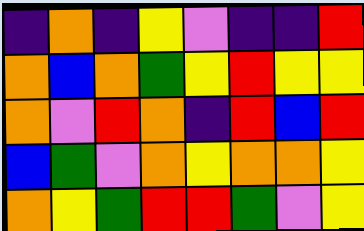[["indigo", "orange", "indigo", "yellow", "violet", "indigo", "indigo", "red"], ["orange", "blue", "orange", "green", "yellow", "red", "yellow", "yellow"], ["orange", "violet", "red", "orange", "indigo", "red", "blue", "red"], ["blue", "green", "violet", "orange", "yellow", "orange", "orange", "yellow"], ["orange", "yellow", "green", "red", "red", "green", "violet", "yellow"]]